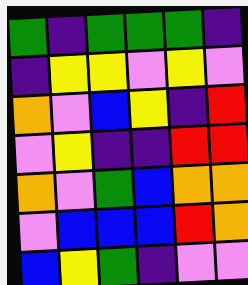[["green", "indigo", "green", "green", "green", "indigo"], ["indigo", "yellow", "yellow", "violet", "yellow", "violet"], ["orange", "violet", "blue", "yellow", "indigo", "red"], ["violet", "yellow", "indigo", "indigo", "red", "red"], ["orange", "violet", "green", "blue", "orange", "orange"], ["violet", "blue", "blue", "blue", "red", "orange"], ["blue", "yellow", "green", "indigo", "violet", "violet"]]